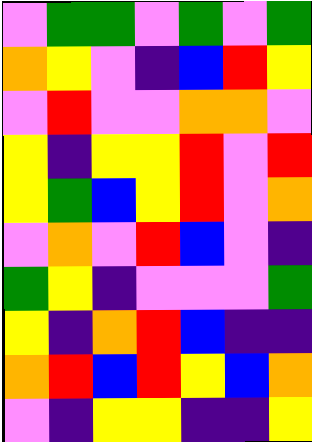[["violet", "green", "green", "violet", "green", "violet", "green"], ["orange", "yellow", "violet", "indigo", "blue", "red", "yellow"], ["violet", "red", "violet", "violet", "orange", "orange", "violet"], ["yellow", "indigo", "yellow", "yellow", "red", "violet", "red"], ["yellow", "green", "blue", "yellow", "red", "violet", "orange"], ["violet", "orange", "violet", "red", "blue", "violet", "indigo"], ["green", "yellow", "indigo", "violet", "violet", "violet", "green"], ["yellow", "indigo", "orange", "red", "blue", "indigo", "indigo"], ["orange", "red", "blue", "red", "yellow", "blue", "orange"], ["violet", "indigo", "yellow", "yellow", "indigo", "indigo", "yellow"]]